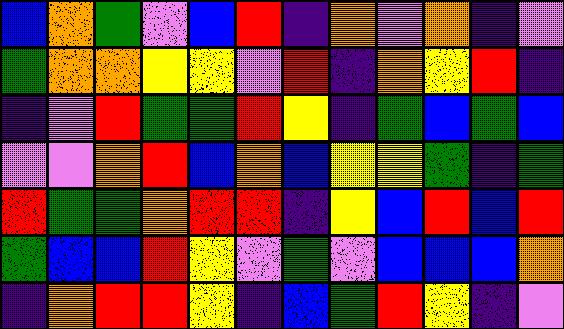[["blue", "orange", "green", "violet", "blue", "red", "indigo", "orange", "violet", "orange", "indigo", "violet"], ["green", "orange", "orange", "yellow", "yellow", "violet", "red", "indigo", "orange", "yellow", "red", "indigo"], ["indigo", "violet", "red", "green", "green", "red", "yellow", "indigo", "green", "blue", "green", "blue"], ["violet", "violet", "orange", "red", "blue", "orange", "blue", "yellow", "yellow", "green", "indigo", "green"], ["red", "green", "green", "orange", "red", "red", "indigo", "yellow", "blue", "red", "blue", "red"], ["green", "blue", "blue", "red", "yellow", "violet", "green", "violet", "blue", "blue", "blue", "orange"], ["indigo", "orange", "red", "red", "yellow", "indigo", "blue", "green", "red", "yellow", "indigo", "violet"]]